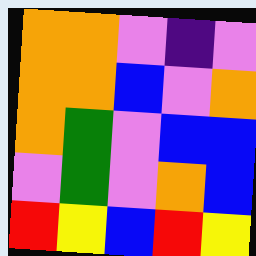[["orange", "orange", "violet", "indigo", "violet"], ["orange", "orange", "blue", "violet", "orange"], ["orange", "green", "violet", "blue", "blue"], ["violet", "green", "violet", "orange", "blue"], ["red", "yellow", "blue", "red", "yellow"]]